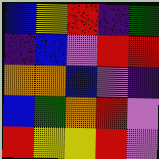[["blue", "yellow", "red", "indigo", "green"], ["indigo", "blue", "violet", "red", "red"], ["orange", "orange", "blue", "violet", "indigo"], ["blue", "green", "orange", "red", "violet"], ["red", "yellow", "yellow", "red", "violet"]]